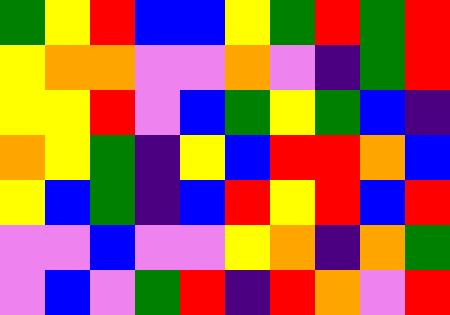[["green", "yellow", "red", "blue", "blue", "yellow", "green", "red", "green", "red"], ["yellow", "orange", "orange", "violet", "violet", "orange", "violet", "indigo", "green", "red"], ["yellow", "yellow", "red", "violet", "blue", "green", "yellow", "green", "blue", "indigo"], ["orange", "yellow", "green", "indigo", "yellow", "blue", "red", "red", "orange", "blue"], ["yellow", "blue", "green", "indigo", "blue", "red", "yellow", "red", "blue", "red"], ["violet", "violet", "blue", "violet", "violet", "yellow", "orange", "indigo", "orange", "green"], ["violet", "blue", "violet", "green", "red", "indigo", "red", "orange", "violet", "red"]]